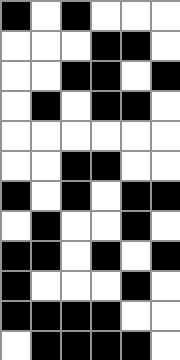[["black", "white", "black", "white", "white", "white"], ["white", "white", "white", "black", "black", "white"], ["white", "white", "black", "black", "white", "black"], ["white", "black", "white", "black", "black", "white"], ["white", "white", "white", "white", "white", "white"], ["white", "white", "black", "black", "white", "white"], ["black", "white", "black", "white", "black", "black"], ["white", "black", "white", "white", "black", "white"], ["black", "black", "white", "black", "white", "black"], ["black", "white", "white", "white", "black", "white"], ["black", "black", "black", "black", "white", "white"], ["white", "black", "black", "black", "black", "white"]]